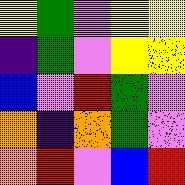[["yellow", "green", "violet", "yellow", "yellow"], ["indigo", "green", "violet", "yellow", "yellow"], ["blue", "violet", "red", "green", "violet"], ["orange", "indigo", "orange", "green", "violet"], ["orange", "red", "violet", "blue", "red"]]